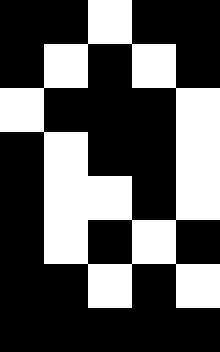[["black", "black", "white", "black", "black"], ["black", "white", "black", "white", "black"], ["white", "black", "black", "black", "white"], ["black", "white", "black", "black", "white"], ["black", "white", "white", "black", "white"], ["black", "white", "black", "white", "black"], ["black", "black", "white", "black", "white"], ["black", "black", "black", "black", "black"]]